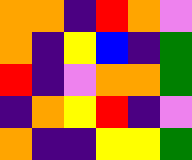[["orange", "orange", "indigo", "red", "orange", "violet"], ["orange", "indigo", "yellow", "blue", "indigo", "green"], ["red", "indigo", "violet", "orange", "orange", "green"], ["indigo", "orange", "yellow", "red", "indigo", "violet"], ["orange", "indigo", "indigo", "yellow", "yellow", "green"]]